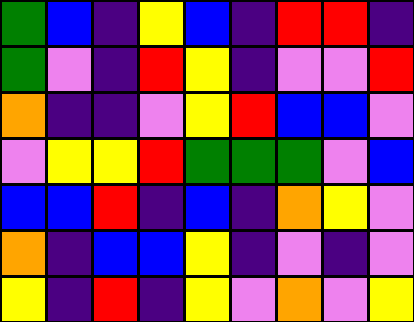[["green", "blue", "indigo", "yellow", "blue", "indigo", "red", "red", "indigo"], ["green", "violet", "indigo", "red", "yellow", "indigo", "violet", "violet", "red"], ["orange", "indigo", "indigo", "violet", "yellow", "red", "blue", "blue", "violet"], ["violet", "yellow", "yellow", "red", "green", "green", "green", "violet", "blue"], ["blue", "blue", "red", "indigo", "blue", "indigo", "orange", "yellow", "violet"], ["orange", "indigo", "blue", "blue", "yellow", "indigo", "violet", "indigo", "violet"], ["yellow", "indigo", "red", "indigo", "yellow", "violet", "orange", "violet", "yellow"]]